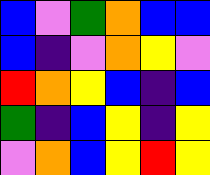[["blue", "violet", "green", "orange", "blue", "blue"], ["blue", "indigo", "violet", "orange", "yellow", "violet"], ["red", "orange", "yellow", "blue", "indigo", "blue"], ["green", "indigo", "blue", "yellow", "indigo", "yellow"], ["violet", "orange", "blue", "yellow", "red", "yellow"]]